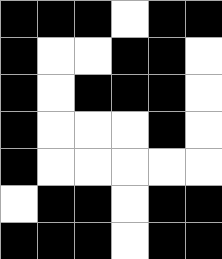[["black", "black", "black", "white", "black", "black"], ["black", "white", "white", "black", "black", "white"], ["black", "white", "black", "black", "black", "white"], ["black", "white", "white", "white", "black", "white"], ["black", "white", "white", "white", "white", "white"], ["white", "black", "black", "white", "black", "black"], ["black", "black", "black", "white", "black", "black"]]